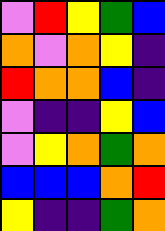[["violet", "red", "yellow", "green", "blue"], ["orange", "violet", "orange", "yellow", "indigo"], ["red", "orange", "orange", "blue", "indigo"], ["violet", "indigo", "indigo", "yellow", "blue"], ["violet", "yellow", "orange", "green", "orange"], ["blue", "blue", "blue", "orange", "red"], ["yellow", "indigo", "indigo", "green", "orange"]]